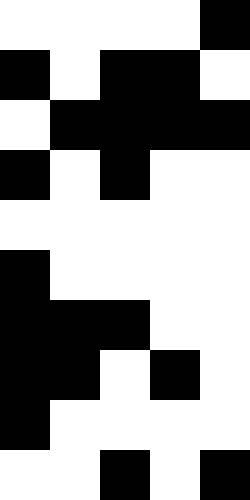[["white", "white", "white", "white", "black"], ["black", "white", "black", "black", "white"], ["white", "black", "black", "black", "black"], ["black", "white", "black", "white", "white"], ["white", "white", "white", "white", "white"], ["black", "white", "white", "white", "white"], ["black", "black", "black", "white", "white"], ["black", "black", "white", "black", "white"], ["black", "white", "white", "white", "white"], ["white", "white", "black", "white", "black"]]